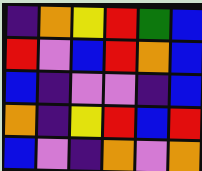[["indigo", "orange", "yellow", "red", "green", "blue"], ["red", "violet", "blue", "red", "orange", "blue"], ["blue", "indigo", "violet", "violet", "indigo", "blue"], ["orange", "indigo", "yellow", "red", "blue", "red"], ["blue", "violet", "indigo", "orange", "violet", "orange"]]